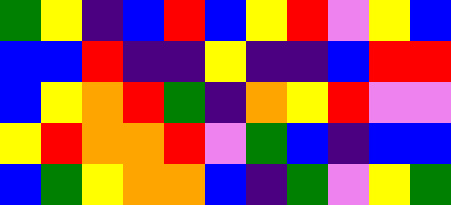[["green", "yellow", "indigo", "blue", "red", "blue", "yellow", "red", "violet", "yellow", "blue"], ["blue", "blue", "red", "indigo", "indigo", "yellow", "indigo", "indigo", "blue", "red", "red"], ["blue", "yellow", "orange", "red", "green", "indigo", "orange", "yellow", "red", "violet", "violet"], ["yellow", "red", "orange", "orange", "red", "violet", "green", "blue", "indigo", "blue", "blue"], ["blue", "green", "yellow", "orange", "orange", "blue", "indigo", "green", "violet", "yellow", "green"]]